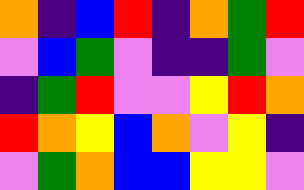[["orange", "indigo", "blue", "red", "indigo", "orange", "green", "red"], ["violet", "blue", "green", "violet", "indigo", "indigo", "green", "violet"], ["indigo", "green", "red", "violet", "violet", "yellow", "red", "orange"], ["red", "orange", "yellow", "blue", "orange", "violet", "yellow", "indigo"], ["violet", "green", "orange", "blue", "blue", "yellow", "yellow", "violet"]]